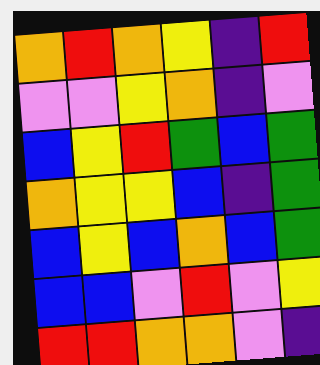[["orange", "red", "orange", "yellow", "indigo", "red"], ["violet", "violet", "yellow", "orange", "indigo", "violet"], ["blue", "yellow", "red", "green", "blue", "green"], ["orange", "yellow", "yellow", "blue", "indigo", "green"], ["blue", "yellow", "blue", "orange", "blue", "green"], ["blue", "blue", "violet", "red", "violet", "yellow"], ["red", "red", "orange", "orange", "violet", "indigo"]]